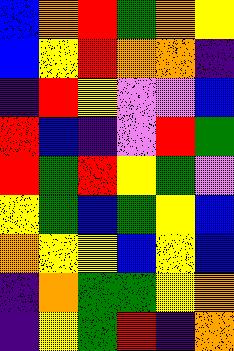[["blue", "orange", "red", "green", "orange", "yellow"], ["blue", "yellow", "red", "orange", "orange", "indigo"], ["indigo", "red", "yellow", "violet", "violet", "blue"], ["red", "blue", "indigo", "violet", "red", "green"], ["red", "green", "red", "yellow", "green", "violet"], ["yellow", "green", "blue", "green", "yellow", "blue"], ["orange", "yellow", "yellow", "blue", "yellow", "blue"], ["indigo", "orange", "green", "green", "yellow", "orange"], ["indigo", "yellow", "green", "red", "indigo", "orange"]]